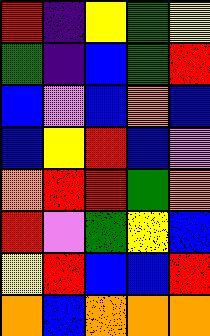[["red", "indigo", "yellow", "green", "yellow"], ["green", "indigo", "blue", "green", "red"], ["blue", "violet", "blue", "orange", "blue"], ["blue", "yellow", "red", "blue", "violet"], ["orange", "red", "red", "green", "orange"], ["red", "violet", "green", "yellow", "blue"], ["yellow", "red", "blue", "blue", "red"], ["orange", "blue", "orange", "orange", "orange"]]